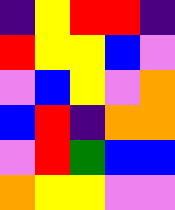[["indigo", "yellow", "red", "red", "indigo"], ["red", "yellow", "yellow", "blue", "violet"], ["violet", "blue", "yellow", "violet", "orange"], ["blue", "red", "indigo", "orange", "orange"], ["violet", "red", "green", "blue", "blue"], ["orange", "yellow", "yellow", "violet", "violet"]]